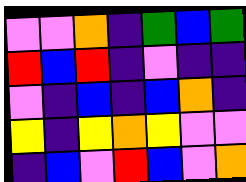[["violet", "violet", "orange", "indigo", "green", "blue", "green"], ["red", "blue", "red", "indigo", "violet", "indigo", "indigo"], ["violet", "indigo", "blue", "indigo", "blue", "orange", "indigo"], ["yellow", "indigo", "yellow", "orange", "yellow", "violet", "violet"], ["indigo", "blue", "violet", "red", "blue", "violet", "orange"]]